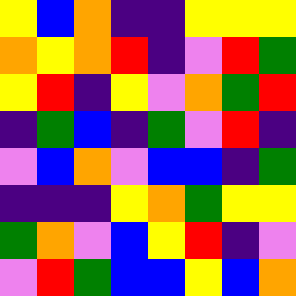[["yellow", "blue", "orange", "indigo", "indigo", "yellow", "yellow", "yellow"], ["orange", "yellow", "orange", "red", "indigo", "violet", "red", "green"], ["yellow", "red", "indigo", "yellow", "violet", "orange", "green", "red"], ["indigo", "green", "blue", "indigo", "green", "violet", "red", "indigo"], ["violet", "blue", "orange", "violet", "blue", "blue", "indigo", "green"], ["indigo", "indigo", "indigo", "yellow", "orange", "green", "yellow", "yellow"], ["green", "orange", "violet", "blue", "yellow", "red", "indigo", "violet"], ["violet", "red", "green", "blue", "blue", "yellow", "blue", "orange"]]